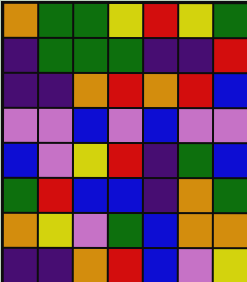[["orange", "green", "green", "yellow", "red", "yellow", "green"], ["indigo", "green", "green", "green", "indigo", "indigo", "red"], ["indigo", "indigo", "orange", "red", "orange", "red", "blue"], ["violet", "violet", "blue", "violet", "blue", "violet", "violet"], ["blue", "violet", "yellow", "red", "indigo", "green", "blue"], ["green", "red", "blue", "blue", "indigo", "orange", "green"], ["orange", "yellow", "violet", "green", "blue", "orange", "orange"], ["indigo", "indigo", "orange", "red", "blue", "violet", "yellow"]]